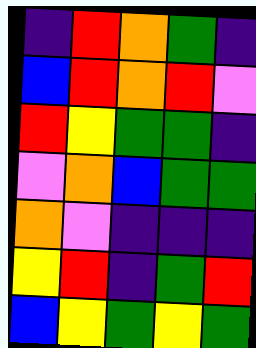[["indigo", "red", "orange", "green", "indigo"], ["blue", "red", "orange", "red", "violet"], ["red", "yellow", "green", "green", "indigo"], ["violet", "orange", "blue", "green", "green"], ["orange", "violet", "indigo", "indigo", "indigo"], ["yellow", "red", "indigo", "green", "red"], ["blue", "yellow", "green", "yellow", "green"]]